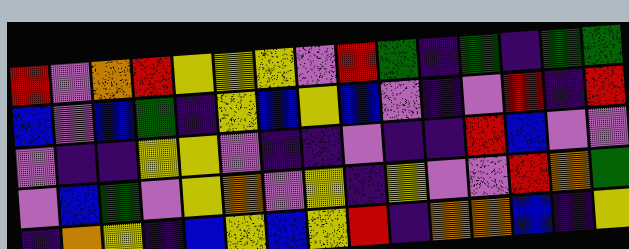[["red", "violet", "orange", "red", "yellow", "yellow", "yellow", "violet", "red", "green", "indigo", "green", "indigo", "green", "green"], ["blue", "violet", "blue", "green", "indigo", "yellow", "blue", "yellow", "blue", "violet", "indigo", "violet", "red", "indigo", "red"], ["violet", "indigo", "indigo", "yellow", "yellow", "violet", "indigo", "indigo", "violet", "indigo", "indigo", "red", "blue", "violet", "violet"], ["violet", "blue", "green", "violet", "yellow", "orange", "violet", "yellow", "indigo", "yellow", "violet", "violet", "red", "orange", "green"], ["indigo", "orange", "yellow", "indigo", "blue", "yellow", "blue", "yellow", "red", "indigo", "orange", "orange", "blue", "indigo", "yellow"]]